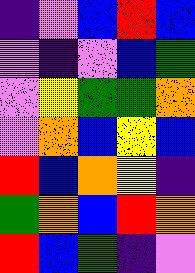[["indigo", "violet", "blue", "red", "blue"], ["violet", "indigo", "violet", "blue", "green"], ["violet", "yellow", "green", "green", "orange"], ["violet", "orange", "blue", "yellow", "blue"], ["red", "blue", "orange", "yellow", "indigo"], ["green", "orange", "blue", "red", "orange"], ["red", "blue", "green", "indigo", "violet"]]